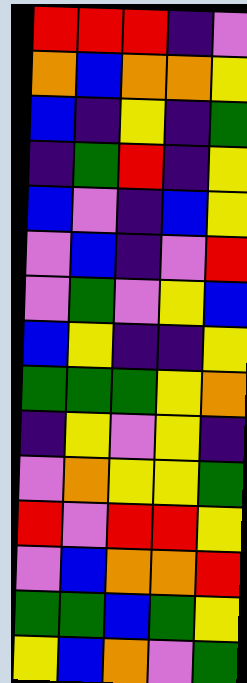[["red", "red", "red", "indigo", "violet"], ["orange", "blue", "orange", "orange", "yellow"], ["blue", "indigo", "yellow", "indigo", "green"], ["indigo", "green", "red", "indigo", "yellow"], ["blue", "violet", "indigo", "blue", "yellow"], ["violet", "blue", "indigo", "violet", "red"], ["violet", "green", "violet", "yellow", "blue"], ["blue", "yellow", "indigo", "indigo", "yellow"], ["green", "green", "green", "yellow", "orange"], ["indigo", "yellow", "violet", "yellow", "indigo"], ["violet", "orange", "yellow", "yellow", "green"], ["red", "violet", "red", "red", "yellow"], ["violet", "blue", "orange", "orange", "red"], ["green", "green", "blue", "green", "yellow"], ["yellow", "blue", "orange", "violet", "green"]]